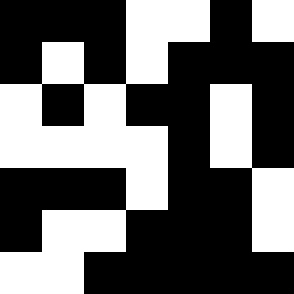[["black", "black", "black", "white", "white", "black", "white"], ["black", "white", "black", "white", "black", "black", "black"], ["white", "black", "white", "black", "black", "white", "black"], ["white", "white", "white", "white", "black", "white", "black"], ["black", "black", "black", "white", "black", "black", "white"], ["black", "white", "white", "black", "black", "black", "white"], ["white", "white", "black", "black", "black", "black", "black"]]